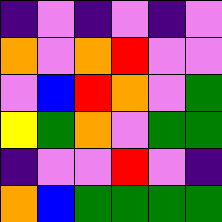[["indigo", "violet", "indigo", "violet", "indigo", "violet"], ["orange", "violet", "orange", "red", "violet", "violet"], ["violet", "blue", "red", "orange", "violet", "green"], ["yellow", "green", "orange", "violet", "green", "green"], ["indigo", "violet", "violet", "red", "violet", "indigo"], ["orange", "blue", "green", "green", "green", "green"]]